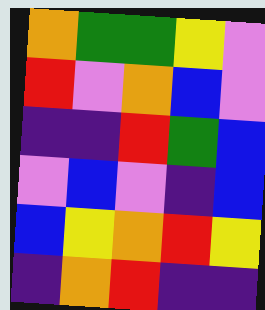[["orange", "green", "green", "yellow", "violet"], ["red", "violet", "orange", "blue", "violet"], ["indigo", "indigo", "red", "green", "blue"], ["violet", "blue", "violet", "indigo", "blue"], ["blue", "yellow", "orange", "red", "yellow"], ["indigo", "orange", "red", "indigo", "indigo"]]